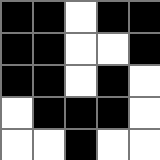[["black", "black", "white", "black", "black"], ["black", "black", "white", "white", "black"], ["black", "black", "white", "black", "white"], ["white", "black", "black", "black", "white"], ["white", "white", "black", "white", "white"]]